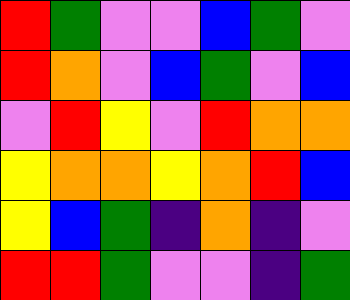[["red", "green", "violet", "violet", "blue", "green", "violet"], ["red", "orange", "violet", "blue", "green", "violet", "blue"], ["violet", "red", "yellow", "violet", "red", "orange", "orange"], ["yellow", "orange", "orange", "yellow", "orange", "red", "blue"], ["yellow", "blue", "green", "indigo", "orange", "indigo", "violet"], ["red", "red", "green", "violet", "violet", "indigo", "green"]]